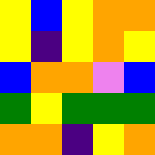[["yellow", "blue", "yellow", "orange", "orange"], ["yellow", "indigo", "yellow", "orange", "yellow"], ["blue", "orange", "orange", "violet", "blue"], ["green", "yellow", "green", "green", "green"], ["orange", "orange", "indigo", "yellow", "orange"]]